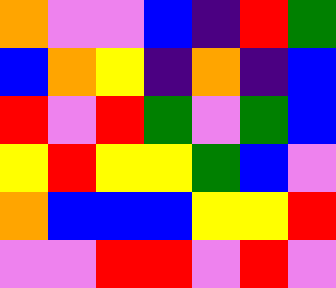[["orange", "violet", "violet", "blue", "indigo", "red", "green"], ["blue", "orange", "yellow", "indigo", "orange", "indigo", "blue"], ["red", "violet", "red", "green", "violet", "green", "blue"], ["yellow", "red", "yellow", "yellow", "green", "blue", "violet"], ["orange", "blue", "blue", "blue", "yellow", "yellow", "red"], ["violet", "violet", "red", "red", "violet", "red", "violet"]]